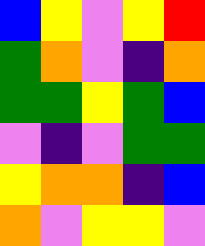[["blue", "yellow", "violet", "yellow", "red"], ["green", "orange", "violet", "indigo", "orange"], ["green", "green", "yellow", "green", "blue"], ["violet", "indigo", "violet", "green", "green"], ["yellow", "orange", "orange", "indigo", "blue"], ["orange", "violet", "yellow", "yellow", "violet"]]